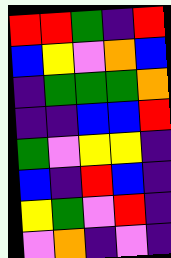[["red", "red", "green", "indigo", "red"], ["blue", "yellow", "violet", "orange", "blue"], ["indigo", "green", "green", "green", "orange"], ["indigo", "indigo", "blue", "blue", "red"], ["green", "violet", "yellow", "yellow", "indigo"], ["blue", "indigo", "red", "blue", "indigo"], ["yellow", "green", "violet", "red", "indigo"], ["violet", "orange", "indigo", "violet", "indigo"]]